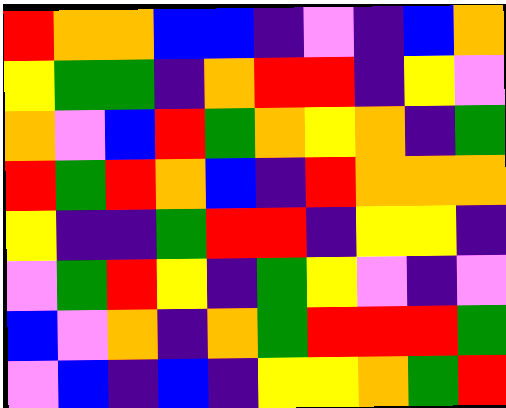[["red", "orange", "orange", "blue", "blue", "indigo", "violet", "indigo", "blue", "orange"], ["yellow", "green", "green", "indigo", "orange", "red", "red", "indigo", "yellow", "violet"], ["orange", "violet", "blue", "red", "green", "orange", "yellow", "orange", "indigo", "green"], ["red", "green", "red", "orange", "blue", "indigo", "red", "orange", "orange", "orange"], ["yellow", "indigo", "indigo", "green", "red", "red", "indigo", "yellow", "yellow", "indigo"], ["violet", "green", "red", "yellow", "indigo", "green", "yellow", "violet", "indigo", "violet"], ["blue", "violet", "orange", "indigo", "orange", "green", "red", "red", "red", "green"], ["violet", "blue", "indigo", "blue", "indigo", "yellow", "yellow", "orange", "green", "red"]]